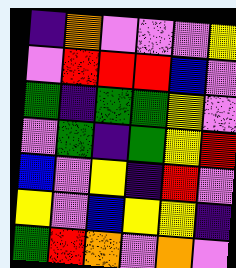[["indigo", "orange", "violet", "violet", "violet", "yellow"], ["violet", "red", "red", "red", "blue", "violet"], ["green", "indigo", "green", "green", "yellow", "violet"], ["violet", "green", "indigo", "green", "yellow", "red"], ["blue", "violet", "yellow", "indigo", "red", "violet"], ["yellow", "violet", "blue", "yellow", "yellow", "indigo"], ["green", "red", "orange", "violet", "orange", "violet"]]